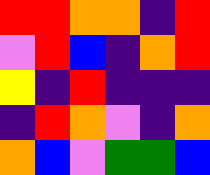[["red", "red", "orange", "orange", "indigo", "red"], ["violet", "red", "blue", "indigo", "orange", "red"], ["yellow", "indigo", "red", "indigo", "indigo", "indigo"], ["indigo", "red", "orange", "violet", "indigo", "orange"], ["orange", "blue", "violet", "green", "green", "blue"]]